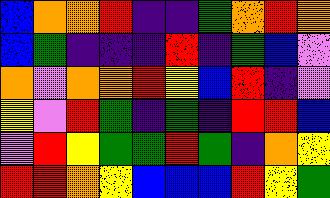[["blue", "orange", "orange", "red", "indigo", "indigo", "green", "orange", "red", "orange"], ["blue", "green", "indigo", "indigo", "indigo", "red", "indigo", "green", "blue", "violet"], ["orange", "violet", "orange", "orange", "red", "yellow", "blue", "red", "indigo", "violet"], ["yellow", "violet", "red", "green", "indigo", "green", "indigo", "red", "red", "blue"], ["violet", "red", "yellow", "green", "green", "red", "green", "indigo", "orange", "yellow"], ["red", "red", "orange", "yellow", "blue", "blue", "blue", "red", "yellow", "green"]]